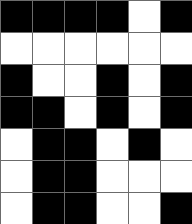[["black", "black", "black", "black", "white", "black"], ["white", "white", "white", "white", "white", "white"], ["black", "white", "white", "black", "white", "black"], ["black", "black", "white", "black", "white", "black"], ["white", "black", "black", "white", "black", "white"], ["white", "black", "black", "white", "white", "white"], ["white", "black", "black", "white", "white", "black"]]